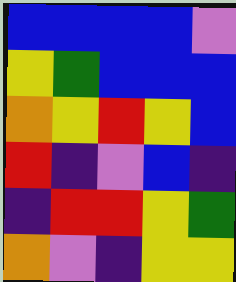[["blue", "blue", "blue", "blue", "violet"], ["yellow", "green", "blue", "blue", "blue"], ["orange", "yellow", "red", "yellow", "blue"], ["red", "indigo", "violet", "blue", "indigo"], ["indigo", "red", "red", "yellow", "green"], ["orange", "violet", "indigo", "yellow", "yellow"]]